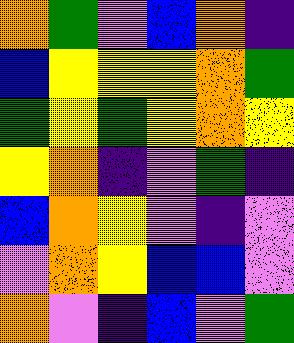[["orange", "green", "violet", "blue", "orange", "indigo"], ["blue", "yellow", "yellow", "yellow", "orange", "green"], ["green", "yellow", "green", "yellow", "orange", "yellow"], ["yellow", "orange", "indigo", "violet", "green", "indigo"], ["blue", "orange", "yellow", "violet", "indigo", "violet"], ["violet", "orange", "yellow", "blue", "blue", "violet"], ["orange", "violet", "indigo", "blue", "violet", "green"]]